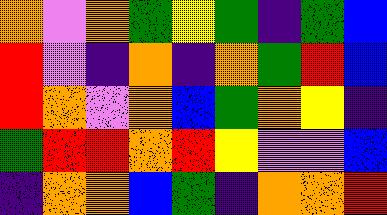[["orange", "violet", "orange", "green", "yellow", "green", "indigo", "green", "blue"], ["red", "violet", "indigo", "orange", "indigo", "orange", "green", "red", "blue"], ["red", "orange", "violet", "orange", "blue", "green", "orange", "yellow", "indigo"], ["green", "red", "red", "orange", "red", "yellow", "violet", "violet", "blue"], ["indigo", "orange", "orange", "blue", "green", "indigo", "orange", "orange", "red"]]